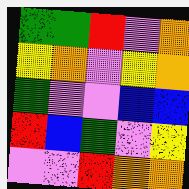[["green", "green", "red", "violet", "orange"], ["yellow", "orange", "violet", "yellow", "orange"], ["green", "violet", "violet", "blue", "blue"], ["red", "blue", "green", "violet", "yellow"], ["violet", "violet", "red", "orange", "orange"]]